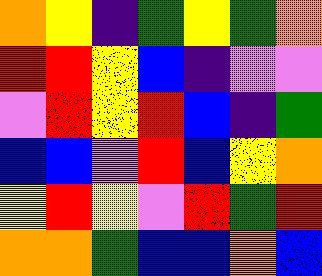[["orange", "yellow", "indigo", "green", "yellow", "green", "orange"], ["red", "red", "yellow", "blue", "indigo", "violet", "violet"], ["violet", "red", "yellow", "red", "blue", "indigo", "green"], ["blue", "blue", "violet", "red", "blue", "yellow", "orange"], ["yellow", "red", "yellow", "violet", "red", "green", "red"], ["orange", "orange", "green", "blue", "blue", "orange", "blue"]]